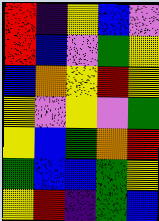[["red", "indigo", "yellow", "blue", "violet"], ["red", "blue", "violet", "green", "yellow"], ["blue", "orange", "yellow", "red", "yellow"], ["yellow", "violet", "yellow", "violet", "green"], ["yellow", "blue", "green", "orange", "red"], ["green", "blue", "blue", "green", "yellow"], ["yellow", "red", "indigo", "green", "blue"]]